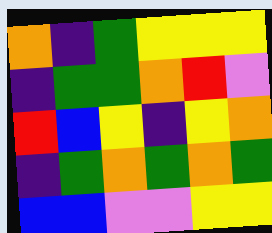[["orange", "indigo", "green", "yellow", "yellow", "yellow"], ["indigo", "green", "green", "orange", "red", "violet"], ["red", "blue", "yellow", "indigo", "yellow", "orange"], ["indigo", "green", "orange", "green", "orange", "green"], ["blue", "blue", "violet", "violet", "yellow", "yellow"]]